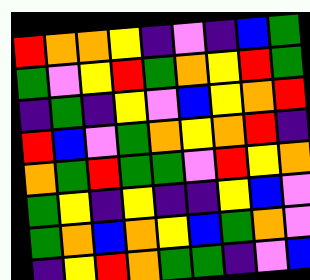[["red", "orange", "orange", "yellow", "indigo", "violet", "indigo", "blue", "green"], ["green", "violet", "yellow", "red", "green", "orange", "yellow", "red", "green"], ["indigo", "green", "indigo", "yellow", "violet", "blue", "yellow", "orange", "red"], ["red", "blue", "violet", "green", "orange", "yellow", "orange", "red", "indigo"], ["orange", "green", "red", "green", "green", "violet", "red", "yellow", "orange"], ["green", "yellow", "indigo", "yellow", "indigo", "indigo", "yellow", "blue", "violet"], ["green", "orange", "blue", "orange", "yellow", "blue", "green", "orange", "violet"], ["indigo", "yellow", "red", "orange", "green", "green", "indigo", "violet", "blue"]]